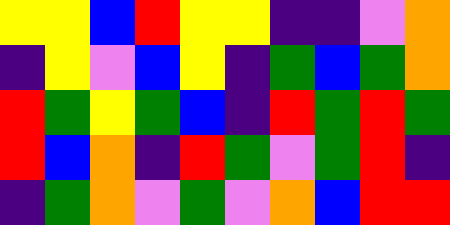[["yellow", "yellow", "blue", "red", "yellow", "yellow", "indigo", "indigo", "violet", "orange"], ["indigo", "yellow", "violet", "blue", "yellow", "indigo", "green", "blue", "green", "orange"], ["red", "green", "yellow", "green", "blue", "indigo", "red", "green", "red", "green"], ["red", "blue", "orange", "indigo", "red", "green", "violet", "green", "red", "indigo"], ["indigo", "green", "orange", "violet", "green", "violet", "orange", "blue", "red", "red"]]